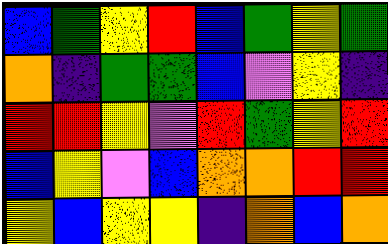[["blue", "green", "yellow", "red", "blue", "green", "yellow", "green"], ["orange", "indigo", "green", "green", "blue", "violet", "yellow", "indigo"], ["red", "red", "yellow", "violet", "red", "green", "yellow", "red"], ["blue", "yellow", "violet", "blue", "orange", "orange", "red", "red"], ["yellow", "blue", "yellow", "yellow", "indigo", "orange", "blue", "orange"]]